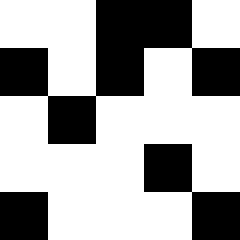[["white", "white", "black", "black", "white"], ["black", "white", "black", "white", "black"], ["white", "black", "white", "white", "white"], ["white", "white", "white", "black", "white"], ["black", "white", "white", "white", "black"]]